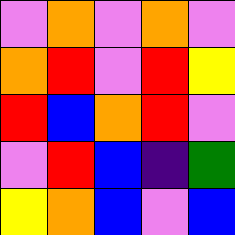[["violet", "orange", "violet", "orange", "violet"], ["orange", "red", "violet", "red", "yellow"], ["red", "blue", "orange", "red", "violet"], ["violet", "red", "blue", "indigo", "green"], ["yellow", "orange", "blue", "violet", "blue"]]